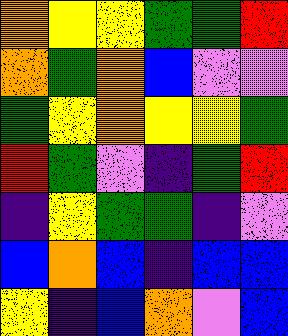[["orange", "yellow", "yellow", "green", "green", "red"], ["orange", "green", "orange", "blue", "violet", "violet"], ["green", "yellow", "orange", "yellow", "yellow", "green"], ["red", "green", "violet", "indigo", "green", "red"], ["indigo", "yellow", "green", "green", "indigo", "violet"], ["blue", "orange", "blue", "indigo", "blue", "blue"], ["yellow", "indigo", "blue", "orange", "violet", "blue"]]